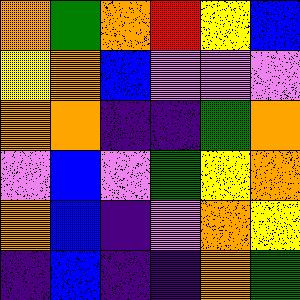[["orange", "green", "orange", "red", "yellow", "blue"], ["yellow", "orange", "blue", "violet", "violet", "violet"], ["orange", "orange", "indigo", "indigo", "green", "orange"], ["violet", "blue", "violet", "green", "yellow", "orange"], ["orange", "blue", "indigo", "violet", "orange", "yellow"], ["indigo", "blue", "indigo", "indigo", "orange", "green"]]